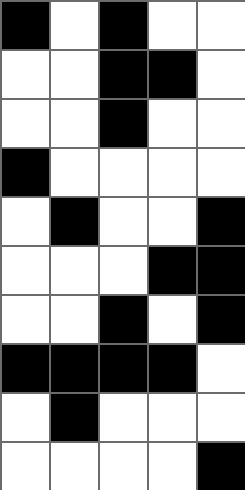[["black", "white", "black", "white", "white"], ["white", "white", "black", "black", "white"], ["white", "white", "black", "white", "white"], ["black", "white", "white", "white", "white"], ["white", "black", "white", "white", "black"], ["white", "white", "white", "black", "black"], ["white", "white", "black", "white", "black"], ["black", "black", "black", "black", "white"], ["white", "black", "white", "white", "white"], ["white", "white", "white", "white", "black"]]